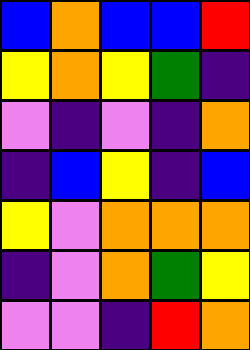[["blue", "orange", "blue", "blue", "red"], ["yellow", "orange", "yellow", "green", "indigo"], ["violet", "indigo", "violet", "indigo", "orange"], ["indigo", "blue", "yellow", "indigo", "blue"], ["yellow", "violet", "orange", "orange", "orange"], ["indigo", "violet", "orange", "green", "yellow"], ["violet", "violet", "indigo", "red", "orange"]]